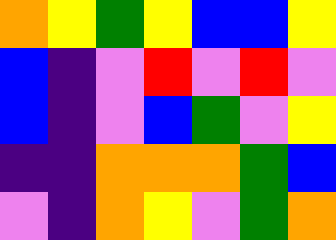[["orange", "yellow", "green", "yellow", "blue", "blue", "yellow"], ["blue", "indigo", "violet", "red", "violet", "red", "violet"], ["blue", "indigo", "violet", "blue", "green", "violet", "yellow"], ["indigo", "indigo", "orange", "orange", "orange", "green", "blue"], ["violet", "indigo", "orange", "yellow", "violet", "green", "orange"]]